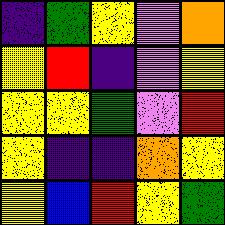[["indigo", "green", "yellow", "violet", "orange"], ["yellow", "red", "indigo", "violet", "yellow"], ["yellow", "yellow", "green", "violet", "red"], ["yellow", "indigo", "indigo", "orange", "yellow"], ["yellow", "blue", "red", "yellow", "green"]]